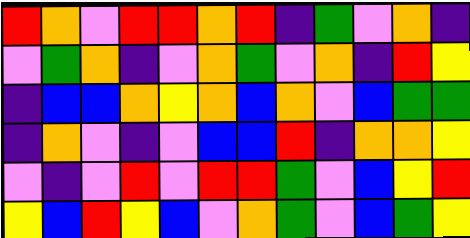[["red", "orange", "violet", "red", "red", "orange", "red", "indigo", "green", "violet", "orange", "indigo"], ["violet", "green", "orange", "indigo", "violet", "orange", "green", "violet", "orange", "indigo", "red", "yellow"], ["indigo", "blue", "blue", "orange", "yellow", "orange", "blue", "orange", "violet", "blue", "green", "green"], ["indigo", "orange", "violet", "indigo", "violet", "blue", "blue", "red", "indigo", "orange", "orange", "yellow"], ["violet", "indigo", "violet", "red", "violet", "red", "red", "green", "violet", "blue", "yellow", "red"], ["yellow", "blue", "red", "yellow", "blue", "violet", "orange", "green", "violet", "blue", "green", "yellow"]]